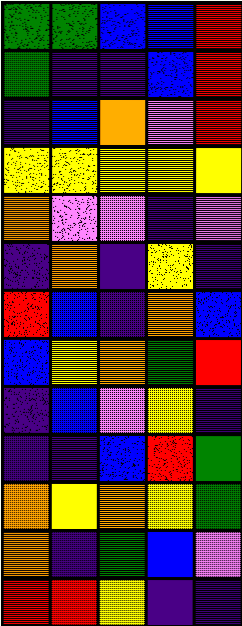[["green", "green", "blue", "blue", "red"], ["green", "indigo", "indigo", "blue", "red"], ["indigo", "blue", "orange", "violet", "red"], ["yellow", "yellow", "yellow", "yellow", "yellow"], ["orange", "violet", "violet", "indigo", "violet"], ["indigo", "orange", "indigo", "yellow", "indigo"], ["red", "blue", "indigo", "orange", "blue"], ["blue", "yellow", "orange", "green", "red"], ["indigo", "blue", "violet", "yellow", "indigo"], ["indigo", "indigo", "blue", "red", "green"], ["orange", "yellow", "orange", "yellow", "green"], ["orange", "indigo", "green", "blue", "violet"], ["red", "red", "yellow", "indigo", "indigo"]]